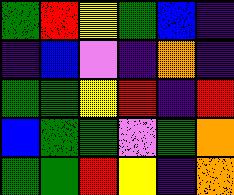[["green", "red", "yellow", "green", "blue", "indigo"], ["indigo", "blue", "violet", "indigo", "orange", "indigo"], ["green", "green", "yellow", "red", "indigo", "red"], ["blue", "green", "green", "violet", "green", "orange"], ["green", "green", "red", "yellow", "indigo", "orange"]]